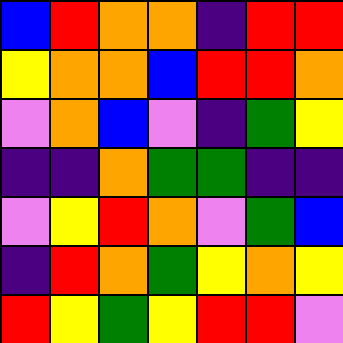[["blue", "red", "orange", "orange", "indigo", "red", "red"], ["yellow", "orange", "orange", "blue", "red", "red", "orange"], ["violet", "orange", "blue", "violet", "indigo", "green", "yellow"], ["indigo", "indigo", "orange", "green", "green", "indigo", "indigo"], ["violet", "yellow", "red", "orange", "violet", "green", "blue"], ["indigo", "red", "orange", "green", "yellow", "orange", "yellow"], ["red", "yellow", "green", "yellow", "red", "red", "violet"]]